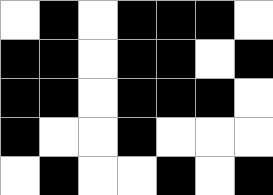[["white", "black", "white", "black", "black", "black", "white"], ["black", "black", "white", "black", "black", "white", "black"], ["black", "black", "white", "black", "black", "black", "white"], ["black", "white", "white", "black", "white", "white", "white"], ["white", "black", "white", "white", "black", "white", "black"]]